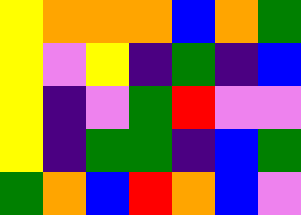[["yellow", "orange", "orange", "orange", "blue", "orange", "green"], ["yellow", "violet", "yellow", "indigo", "green", "indigo", "blue"], ["yellow", "indigo", "violet", "green", "red", "violet", "violet"], ["yellow", "indigo", "green", "green", "indigo", "blue", "green"], ["green", "orange", "blue", "red", "orange", "blue", "violet"]]